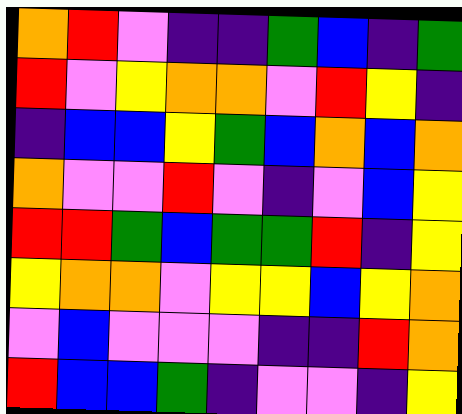[["orange", "red", "violet", "indigo", "indigo", "green", "blue", "indigo", "green"], ["red", "violet", "yellow", "orange", "orange", "violet", "red", "yellow", "indigo"], ["indigo", "blue", "blue", "yellow", "green", "blue", "orange", "blue", "orange"], ["orange", "violet", "violet", "red", "violet", "indigo", "violet", "blue", "yellow"], ["red", "red", "green", "blue", "green", "green", "red", "indigo", "yellow"], ["yellow", "orange", "orange", "violet", "yellow", "yellow", "blue", "yellow", "orange"], ["violet", "blue", "violet", "violet", "violet", "indigo", "indigo", "red", "orange"], ["red", "blue", "blue", "green", "indigo", "violet", "violet", "indigo", "yellow"]]